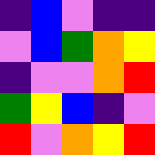[["indigo", "blue", "violet", "indigo", "indigo"], ["violet", "blue", "green", "orange", "yellow"], ["indigo", "violet", "violet", "orange", "red"], ["green", "yellow", "blue", "indigo", "violet"], ["red", "violet", "orange", "yellow", "red"]]